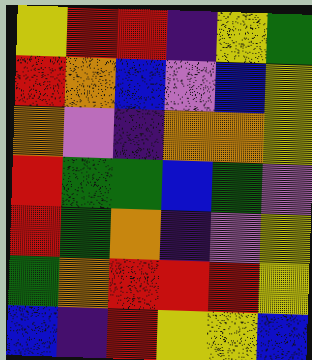[["yellow", "red", "red", "indigo", "yellow", "green"], ["red", "orange", "blue", "violet", "blue", "yellow"], ["orange", "violet", "indigo", "orange", "orange", "yellow"], ["red", "green", "green", "blue", "green", "violet"], ["red", "green", "orange", "indigo", "violet", "yellow"], ["green", "orange", "red", "red", "red", "yellow"], ["blue", "indigo", "red", "yellow", "yellow", "blue"]]